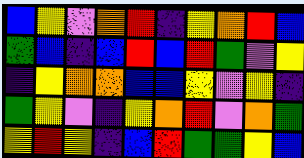[["blue", "yellow", "violet", "orange", "red", "indigo", "yellow", "orange", "red", "blue"], ["green", "blue", "indigo", "blue", "red", "blue", "red", "green", "violet", "yellow"], ["indigo", "yellow", "orange", "orange", "blue", "blue", "yellow", "violet", "yellow", "indigo"], ["green", "yellow", "violet", "indigo", "yellow", "orange", "red", "violet", "orange", "green"], ["yellow", "red", "yellow", "indigo", "blue", "red", "green", "green", "yellow", "blue"]]